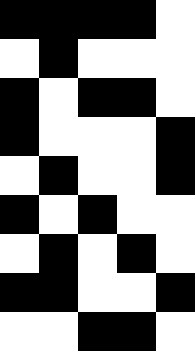[["black", "black", "black", "black", "white"], ["white", "black", "white", "white", "white"], ["black", "white", "black", "black", "white"], ["black", "white", "white", "white", "black"], ["white", "black", "white", "white", "black"], ["black", "white", "black", "white", "white"], ["white", "black", "white", "black", "white"], ["black", "black", "white", "white", "black"], ["white", "white", "black", "black", "white"]]